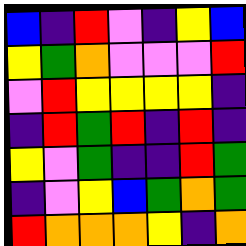[["blue", "indigo", "red", "violet", "indigo", "yellow", "blue"], ["yellow", "green", "orange", "violet", "violet", "violet", "red"], ["violet", "red", "yellow", "yellow", "yellow", "yellow", "indigo"], ["indigo", "red", "green", "red", "indigo", "red", "indigo"], ["yellow", "violet", "green", "indigo", "indigo", "red", "green"], ["indigo", "violet", "yellow", "blue", "green", "orange", "green"], ["red", "orange", "orange", "orange", "yellow", "indigo", "orange"]]